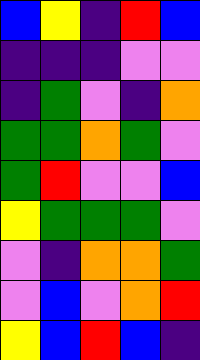[["blue", "yellow", "indigo", "red", "blue"], ["indigo", "indigo", "indigo", "violet", "violet"], ["indigo", "green", "violet", "indigo", "orange"], ["green", "green", "orange", "green", "violet"], ["green", "red", "violet", "violet", "blue"], ["yellow", "green", "green", "green", "violet"], ["violet", "indigo", "orange", "orange", "green"], ["violet", "blue", "violet", "orange", "red"], ["yellow", "blue", "red", "blue", "indigo"]]